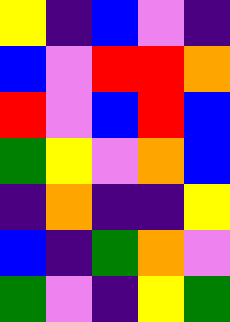[["yellow", "indigo", "blue", "violet", "indigo"], ["blue", "violet", "red", "red", "orange"], ["red", "violet", "blue", "red", "blue"], ["green", "yellow", "violet", "orange", "blue"], ["indigo", "orange", "indigo", "indigo", "yellow"], ["blue", "indigo", "green", "orange", "violet"], ["green", "violet", "indigo", "yellow", "green"]]